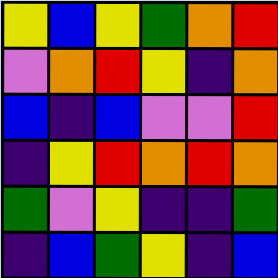[["yellow", "blue", "yellow", "green", "orange", "red"], ["violet", "orange", "red", "yellow", "indigo", "orange"], ["blue", "indigo", "blue", "violet", "violet", "red"], ["indigo", "yellow", "red", "orange", "red", "orange"], ["green", "violet", "yellow", "indigo", "indigo", "green"], ["indigo", "blue", "green", "yellow", "indigo", "blue"]]